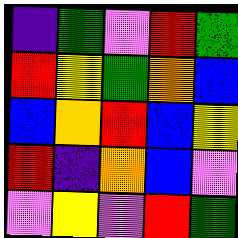[["indigo", "green", "violet", "red", "green"], ["red", "yellow", "green", "orange", "blue"], ["blue", "orange", "red", "blue", "yellow"], ["red", "indigo", "orange", "blue", "violet"], ["violet", "yellow", "violet", "red", "green"]]